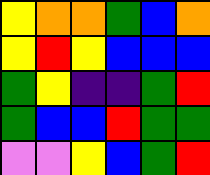[["yellow", "orange", "orange", "green", "blue", "orange"], ["yellow", "red", "yellow", "blue", "blue", "blue"], ["green", "yellow", "indigo", "indigo", "green", "red"], ["green", "blue", "blue", "red", "green", "green"], ["violet", "violet", "yellow", "blue", "green", "red"]]